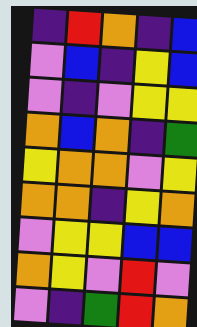[["indigo", "red", "orange", "indigo", "blue"], ["violet", "blue", "indigo", "yellow", "blue"], ["violet", "indigo", "violet", "yellow", "yellow"], ["orange", "blue", "orange", "indigo", "green"], ["yellow", "orange", "orange", "violet", "yellow"], ["orange", "orange", "indigo", "yellow", "orange"], ["violet", "yellow", "yellow", "blue", "blue"], ["orange", "yellow", "violet", "red", "violet"], ["violet", "indigo", "green", "red", "orange"]]